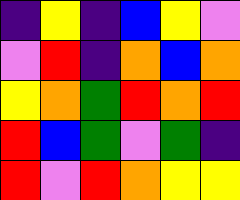[["indigo", "yellow", "indigo", "blue", "yellow", "violet"], ["violet", "red", "indigo", "orange", "blue", "orange"], ["yellow", "orange", "green", "red", "orange", "red"], ["red", "blue", "green", "violet", "green", "indigo"], ["red", "violet", "red", "orange", "yellow", "yellow"]]